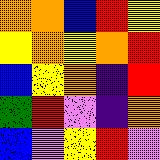[["orange", "orange", "blue", "red", "yellow"], ["yellow", "orange", "yellow", "orange", "red"], ["blue", "yellow", "orange", "indigo", "red"], ["green", "red", "violet", "indigo", "orange"], ["blue", "violet", "yellow", "red", "violet"]]